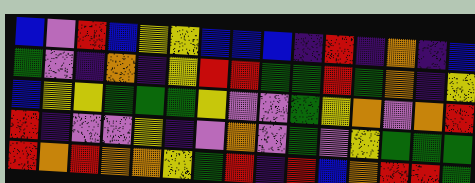[["blue", "violet", "red", "blue", "yellow", "yellow", "blue", "blue", "blue", "indigo", "red", "indigo", "orange", "indigo", "blue"], ["green", "violet", "indigo", "orange", "indigo", "yellow", "red", "red", "green", "green", "red", "green", "orange", "indigo", "yellow"], ["blue", "yellow", "yellow", "green", "green", "green", "yellow", "violet", "violet", "green", "yellow", "orange", "violet", "orange", "red"], ["red", "indigo", "violet", "violet", "yellow", "indigo", "violet", "orange", "violet", "green", "violet", "yellow", "green", "green", "green"], ["red", "orange", "red", "orange", "orange", "yellow", "green", "red", "indigo", "red", "blue", "orange", "red", "red", "green"]]